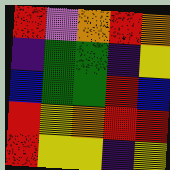[["red", "violet", "orange", "red", "orange"], ["indigo", "green", "green", "indigo", "yellow"], ["blue", "green", "green", "red", "blue"], ["red", "yellow", "orange", "red", "red"], ["red", "yellow", "yellow", "indigo", "yellow"]]